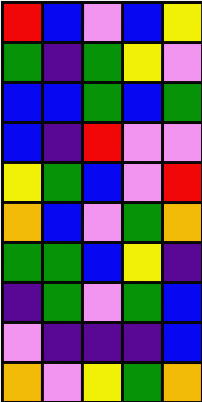[["red", "blue", "violet", "blue", "yellow"], ["green", "indigo", "green", "yellow", "violet"], ["blue", "blue", "green", "blue", "green"], ["blue", "indigo", "red", "violet", "violet"], ["yellow", "green", "blue", "violet", "red"], ["orange", "blue", "violet", "green", "orange"], ["green", "green", "blue", "yellow", "indigo"], ["indigo", "green", "violet", "green", "blue"], ["violet", "indigo", "indigo", "indigo", "blue"], ["orange", "violet", "yellow", "green", "orange"]]